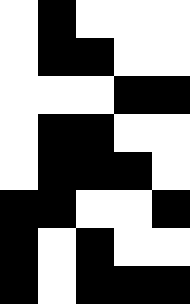[["white", "black", "white", "white", "white"], ["white", "black", "black", "white", "white"], ["white", "white", "white", "black", "black"], ["white", "black", "black", "white", "white"], ["white", "black", "black", "black", "white"], ["black", "black", "white", "white", "black"], ["black", "white", "black", "white", "white"], ["black", "white", "black", "black", "black"]]